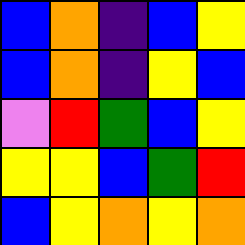[["blue", "orange", "indigo", "blue", "yellow"], ["blue", "orange", "indigo", "yellow", "blue"], ["violet", "red", "green", "blue", "yellow"], ["yellow", "yellow", "blue", "green", "red"], ["blue", "yellow", "orange", "yellow", "orange"]]